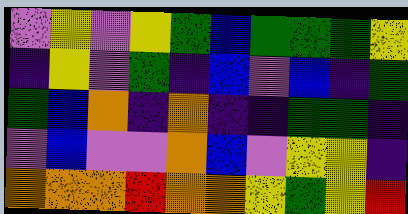[["violet", "yellow", "violet", "yellow", "green", "blue", "green", "green", "green", "yellow"], ["indigo", "yellow", "violet", "green", "indigo", "blue", "violet", "blue", "indigo", "green"], ["green", "blue", "orange", "indigo", "orange", "indigo", "indigo", "green", "green", "indigo"], ["violet", "blue", "violet", "violet", "orange", "blue", "violet", "yellow", "yellow", "indigo"], ["orange", "orange", "orange", "red", "orange", "orange", "yellow", "green", "yellow", "red"]]